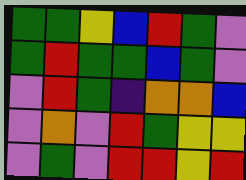[["green", "green", "yellow", "blue", "red", "green", "violet"], ["green", "red", "green", "green", "blue", "green", "violet"], ["violet", "red", "green", "indigo", "orange", "orange", "blue"], ["violet", "orange", "violet", "red", "green", "yellow", "yellow"], ["violet", "green", "violet", "red", "red", "yellow", "red"]]